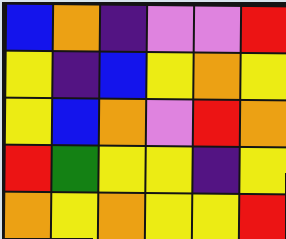[["blue", "orange", "indigo", "violet", "violet", "red"], ["yellow", "indigo", "blue", "yellow", "orange", "yellow"], ["yellow", "blue", "orange", "violet", "red", "orange"], ["red", "green", "yellow", "yellow", "indigo", "yellow"], ["orange", "yellow", "orange", "yellow", "yellow", "red"]]